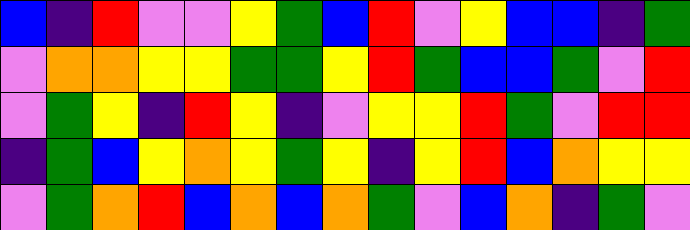[["blue", "indigo", "red", "violet", "violet", "yellow", "green", "blue", "red", "violet", "yellow", "blue", "blue", "indigo", "green"], ["violet", "orange", "orange", "yellow", "yellow", "green", "green", "yellow", "red", "green", "blue", "blue", "green", "violet", "red"], ["violet", "green", "yellow", "indigo", "red", "yellow", "indigo", "violet", "yellow", "yellow", "red", "green", "violet", "red", "red"], ["indigo", "green", "blue", "yellow", "orange", "yellow", "green", "yellow", "indigo", "yellow", "red", "blue", "orange", "yellow", "yellow"], ["violet", "green", "orange", "red", "blue", "orange", "blue", "orange", "green", "violet", "blue", "orange", "indigo", "green", "violet"]]